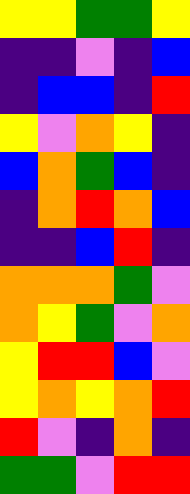[["yellow", "yellow", "green", "green", "yellow"], ["indigo", "indigo", "violet", "indigo", "blue"], ["indigo", "blue", "blue", "indigo", "red"], ["yellow", "violet", "orange", "yellow", "indigo"], ["blue", "orange", "green", "blue", "indigo"], ["indigo", "orange", "red", "orange", "blue"], ["indigo", "indigo", "blue", "red", "indigo"], ["orange", "orange", "orange", "green", "violet"], ["orange", "yellow", "green", "violet", "orange"], ["yellow", "red", "red", "blue", "violet"], ["yellow", "orange", "yellow", "orange", "red"], ["red", "violet", "indigo", "orange", "indigo"], ["green", "green", "violet", "red", "red"]]